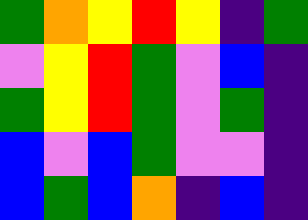[["green", "orange", "yellow", "red", "yellow", "indigo", "green"], ["violet", "yellow", "red", "green", "violet", "blue", "indigo"], ["green", "yellow", "red", "green", "violet", "green", "indigo"], ["blue", "violet", "blue", "green", "violet", "violet", "indigo"], ["blue", "green", "blue", "orange", "indigo", "blue", "indigo"]]